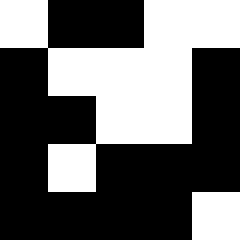[["white", "black", "black", "white", "white"], ["black", "white", "white", "white", "black"], ["black", "black", "white", "white", "black"], ["black", "white", "black", "black", "black"], ["black", "black", "black", "black", "white"]]